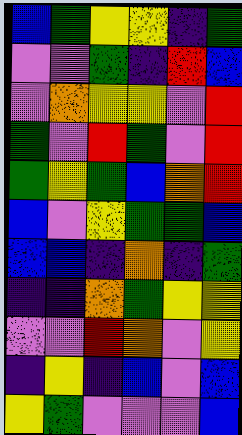[["blue", "green", "yellow", "yellow", "indigo", "green"], ["violet", "violet", "green", "indigo", "red", "blue"], ["violet", "orange", "yellow", "yellow", "violet", "red"], ["green", "violet", "red", "green", "violet", "red"], ["green", "yellow", "green", "blue", "orange", "red"], ["blue", "violet", "yellow", "green", "green", "blue"], ["blue", "blue", "indigo", "orange", "indigo", "green"], ["indigo", "indigo", "orange", "green", "yellow", "yellow"], ["violet", "violet", "red", "orange", "violet", "yellow"], ["indigo", "yellow", "indigo", "blue", "violet", "blue"], ["yellow", "green", "violet", "violet", "violet", "blue"]]